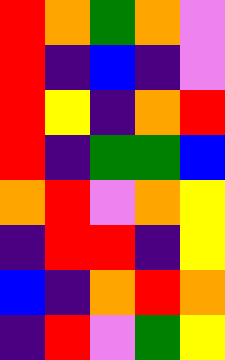[["red", "orange", "green", "orange", "violet"], ["red", "indigo", "blue", "indigo", "violet"], ["red", "yellow", "indigo", "orange", "red"], ["red", "indigo", "green", "green", "blue"], ["orange", "red", "violet", "orange", "yellow"], ["indigo", "red", "red", "indigo", "yellow"], ["blue", "indigo", "orange", "red", "orange"], ["indigo", "red", "violet", "green", "yellow"]]